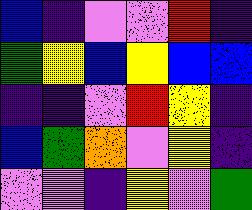[["blue", "indigo", "violet", "violet", "red", "indigo"], ["green", "yellow", "blue", "yellow", "blue", "blue"], ["indigo", "indigo", "violet", "red", "yellow", "indigo"], ["blue", "green", "orange", "violet", "yellow", "indigo"], ["violet", "violet", "indigo", "yellow", "violet", "green"]]